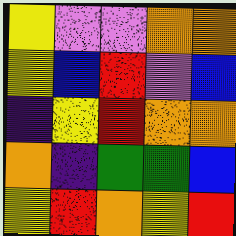[["yellow", "violet", "violet", "orange", "orange"], ["yellow", "blue", "red", "violet", "blue"], ["indigo", "yellow", "red", "orange", "orange"], ["orange", "indigo", "green", "green", "blue"], ["yellow", "red", "orange", "yellow", "red"]]